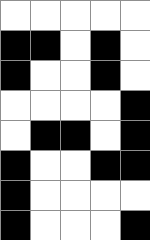[["white", "white", "white", "white", "white"], ["black", "black", "white", "black", "white"], ["black", "white", "white", "black", "white"], ["white", "white", "white", "white", "black"], ["white", "black", "black", "white", "black"], ["black", "white", "white", "black", "black"], ["black", "white", "white", "white", "white"], ["black", "white", "white", "white", "black"]]